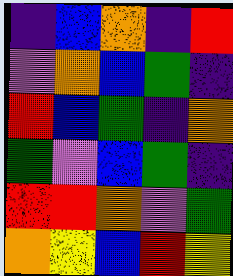[["indigo", "blue", "orange", "indigo", "red"], ["violet", "orange", "blue", "green", "indigo"], ["red", "blue", "green", "indigo", "orange"], ["green", "violet", "blue", "green", "indigo"], ["red", "red", "orange", "violet", "green"], ["orange", "yellow", "blue", "red", "yellow"]]